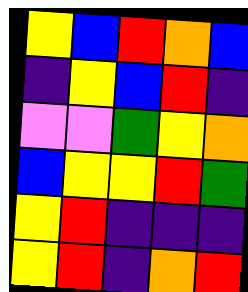[["yellow", "blue", "red", "orange", "blue"], ["indigo", "yellow", "blue", "red", "indigo"], ["violet", "violet", "green", "yellow", "orange"], ["blue", "yellow", "yellow", "red", "green"], ["yellow", "red", "indigo", "indigo", "indigo"], ["yellow", "red", "indigo", "orange", "red"]]